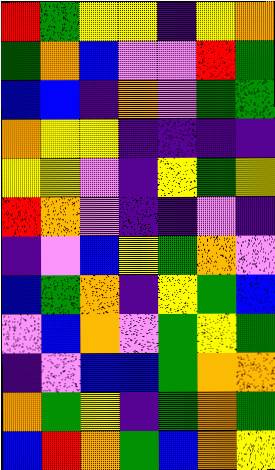[["red", "green", "yellow", "yellow", "indigo", "yellow", "orange"], ["green", "orange", "blue", "violet", "violet", "red", "green"], ["blue", "blue", "indigo", "orange", "violet", "green", "green"], ["orange", "yellow", "yellow", "indigo", "indigo", "indigo", "indigo"], ["yellow", "yellow", "violet", "indigo", "yellow", "green", "yellow"], ["red", "orange", "violet", "indigo", "indigo", "violet", "indigo"], ["indigo", "violet", "blue", "yellow", "green", "orange", "violet"], ["blue", "green", "orange", "indigo", "yellow", "green", "blue"], ["violet", "blue", "orange", "violet", "green", "yellow", "green"], ["indigo", "violet", "blue", "blue", "green", "orange", "orange"], ["orange", "green", "yellow", "indigo", "green", "orange", "green"], ["blue", "red", "orange", "green", "blue", "orange", "yellow"]]